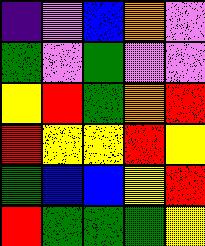[["indigo", "violet", "blue", "orange", "violet"], ["green", "violet", "green", "violet", "violet"], ["yellow", "red", "green", "orange", "red"], ["red", "yellow", "yellow", "red", "yellow"], ["green", "blue", "blue", "yellow", "red"], ["red", "green", "green", "green", "yellow"]]